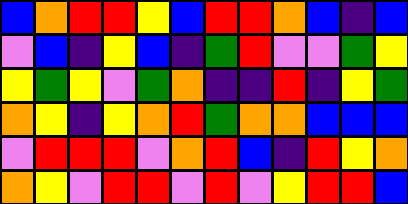[["blue", "orange", "red", "red", "yellow", "blue", "red", "red", "orange", "blue", "indigo", "blue"], ["violet", "blue", "indigo", "yellow", "blue", "indigo", "green", "red", "violet", "violet", "green", "yellow"], ["yellow", "green", "yellow", "violet", "green", "orange", "indigo", "indigo", "red", "indigo", "yellow", "green"], ["orange", "yellow", "indigo", "yellow", "orange", "red", "green", "orange", "orange", "blue", "blue", "blue"], ["violet", "red", "red", "red", "violet", "orange", "red", "blue", "indigo", "red", "yellow", "orange"], ["orange", "yellow", "violet", "red", "red", "violet", "red", "violet", "yellow", "red", "red", "blue"]]